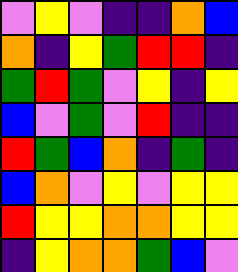[["violet", "yellow", "violet", "indigo", "indigo", "orange", "blue"], ["orange", "indigo", "yellow", "green", "red", "red", "indigo"], ["green", "red", "green", "violet", "yellow", "indigo", "yellow"], ["blue", "violet", "green", "violet", "red", "indigo", "indigo"], ["red", "green", "blue", "orange", "indigo", "green", "indigo"], ["blue", "orange", "violet", "yellow", "violet", "yellow", "yellow"], ["red", "yellow", "yellow", "orange", "orange", "yellow", "yellow"], ["indigo", "yellow", "orange", "orange", "green", "blue", "violet"]]